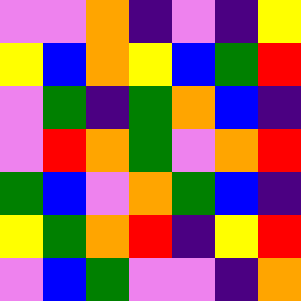[["violet", "violet", "orange", "indigo", "violet", "indigo", "yellow"], ["yellow", "blue", "orange", "yellow", "blue", "green", "red"], ["violet", "green", "indigo", "green", "orange", "blue", "indigo"], ["violet", "red", "orange", "green", "violet", "orange", "red"], ["green", "blue", "violet", "orange", "green", "blue", "indigo"], ["yellow", "green", "orange", "red", "indigo", "yellow", "red"], ["violet", "blue", "green", "violet", "violet", "indigo", "orange"]]